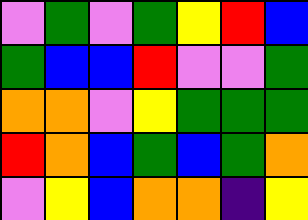[["violet", "green", "violet", "green", "yellow", "red", "blue"], ["green", "blue", "blue", "red", "violet", "violet", "green"], ["orange", "orange", "violet", "yellow", "green", "green", "green"], ["red", "orange", "blue", "green", "blue", "green", "orange"], ["violet", "yellow", "blue", "orange", "orange", "indigo", "yellow"]]